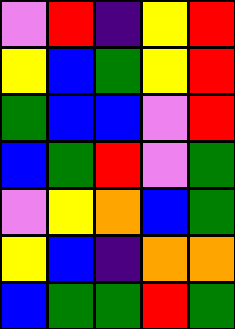[["violet", "red", "indigo", "yellow", "red"], ["yellow", "blue", "green", "yellow", "red"], ["green", "blue", "blue", "violet", "red"], ["blue", "green", "red", "violet", "green"], ["violet", "yellow", "orange", "blue", "green"], ["yellow", "blue", "indigo", "orange", "orange"], ["blue", "green", "green", "red", "green"]]